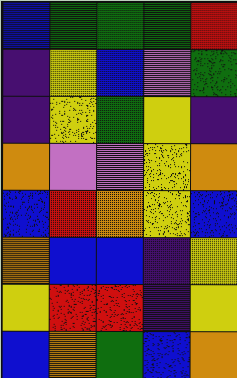[["blue", "green", "green", "green", "red"], ["indigo", "yellow", "blue", "violet", "green"], ["indigo", "yellow", "green", "yellow", "indigo"], ["orange", "violet", "violet", "yellow", "orange"], ["blue", "red", "orange", "yellow", "blue"], ["orange", "blue", "blue", "indigo", "yellow"], ["yellow", "red", "red", "indigo", "yellow"], ["blue", "orange", "green", "blue", "orange"]]